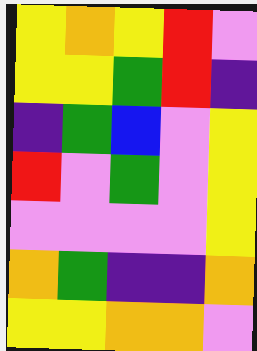[["yellow", "orange", "yellow", "red", "violet"], ["yellow", "yellow", "green", "red", "indigo"], ["indigo", "green", "blue", "violet", "yellow"], ["red", "violet", "green", "violet", "yellow"], ["violet", "violet", "violet", "violet", "yellow"], ["orange", "green", "indigo", "indigo", "orange"], ["yellow", "yellow", "orange", "orange", "violet"]]